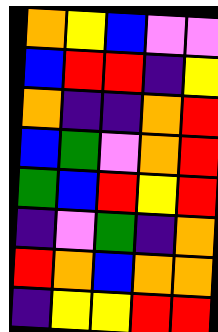[["orange", "yellow", "blue", "violet", "violet"], ["blue", "red", "red", "indigo", "yellow"], ["orange", "indigo", "indigo", "orange", "red"], ["blue", "green", "violet", "orange", "red"], ["green", "blue", "red", "yellow", "red"], ["indigo", "violet", "green", "indigo", "orange"], ["red", "orange", "blue", "orange", "orange"], ["indigo", "yellow", "yellow", "red", "red"]]